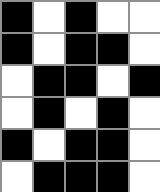[["black", "white", "black", "white", "white"], ["black", "white", "black", "black", "white"], ["white", "black", "black", "white", "black"], ["white", "black", "white", "black", "white"], ["black", "white", "black", "black", "white"], ["white", "black", "black", "black", "white"]]